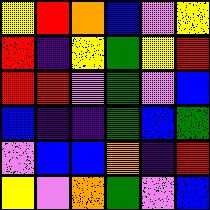[["yellow", "red", "orange", "blue", "violet", "yellow"], ["red", "indigo", "yellow", "green", "yellow", "red"], ["red", "red", "violet", "green", "violet", "blue"], ["blue", "indigo", "indigo", "green", "blue", "green"], ["violet", "blue", "blue", "orange", "indigo", "red"], ["yellow", "violet", "orange", "green", "violet", "blue"]]